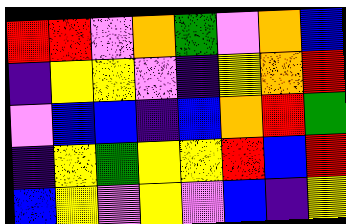[["red", "red", "violet", "orange", "green", "violet", "orange", "blue"], ["indigo", "yellow", "yellow", "violet", "indigo", "yellow", "orange", "red"], ["violet", "blue", "blue", "indigo", "blue", "orange", "red", "green"], ["indigo", "yellow", "green", "yellow", "yellow", "red", "blue", "red"], ["blue", "yellow", "violet", "yellow", "violet", "blue", "indigo", "yellow"]]